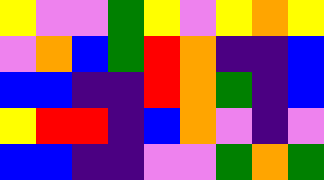[["yellow", "violet", "violet", "green", "yellow", "violet", "yellow", "orange", "yellow"], ["violet", "orange", "blue", "green", "red", "orange", "indigo", "indigo", "blue"], ["blue", "blue", "indigo", "indigo", "red", "orange", "green", "indigo", "blue"], ["yellow", "red", "red", "indigo", "blue", "orange", "violet", "indigo", "violet"], ["blue", "blue", "indigo", "indigo", "violet", "violet", "green", "orange", "green"]]